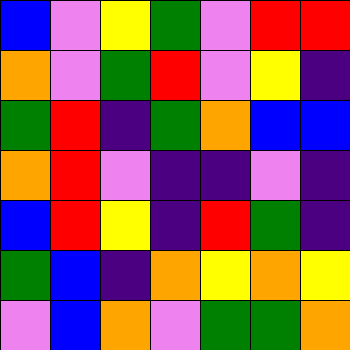[["blue", "violet", "yellow", "green", "violet", "red", "red"], ["orange", "violet", "green", "red", "violet", "yellow", "indigo"], ["green", "red", "indigo", "green", "orange", "blue", "blue"], ["orange", "red", "violet", "indigo", "indigo", "violet", "indigo"], ["blue", "red", "yellow", "indigo", "red", "green", "indigo"], ["green", "blue", "indigo", "orange", "yellow", "orange", "yellow"], ["violet", "blue", "orange", "violet", "green", "green", "orange"]]